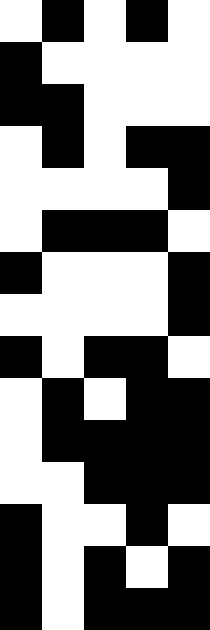[["white", "black", "white", "black", "white"], ["black", "white", "white", "white", "white"], ["black", "black", "white", "white", "white"], ["white", "black", "white", "black", "black"], ["white", "white", "white", "white", "black"], ["white", "black", "black", "black", "white"], ["black", "white", "white", "white", "black"], ["white", "white", "white", "white", "black"], ["black", "white", "black", "black", "white"], ["white", "black", "white", "black", "black"], ["white", "black", "black", "black", "black"], ["white", "white", "black", "black", "black"], ["black", "white", "white", "black", "white"], ["black", "white", "black", "white", "black"], ["black", "white", "black", "black", "black"]]